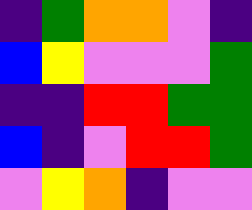[["indigo", "green", "orange", "orange", "violet", "indigo"], ["blue", "yellow", "violet", "violet", "violet", "green"], ["indigo", "indigo", "red", "red", "green", "green"], ["blue", "indigo", "violet", "red", "red", "green"], ["violet", "yellow", "orange", "indigo", "violet", "violet"]]